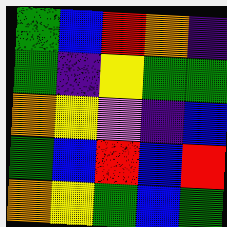[["green", "blue", "red", "orange", "indigo"], ["green", "indigo", "yellow", "green", "green"], ["orange", "yellow", "violet", "indigo", "blue"], ["green", "blue", "red", "blue", "red"], ["orange", "yellow", "green", "blue", "green"]]